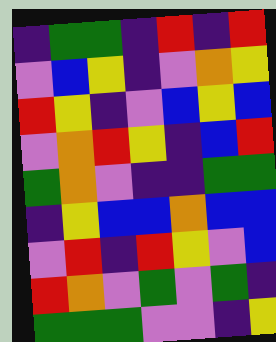[["indigo", "green", "green", "indigo", "red", "indigo", "red"], ["violet", "blue", "yellow", "indigo", "violet", "orange", "yellow"], ["red", "yellow", "indigo", "violet", "blue", "yellow", "blue"], ["violet", "orange", "red", "yellow", "indigo", "blue", "red"], ["green", "orange", "violet", "indigo", "indigo", "green", "green"], ["indigo", "yellow", "blue", "blue", "orange", "blue", "blue"], ["violet", "red", "indigo", "red", "yellow", "violet", "blue"], ["red", "orange", "violet", "green", "violet", "green", "indigo"], ["green", "green", "green", "violet", "violet", "indigo", "yellow"]]